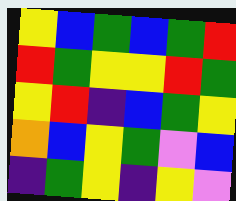[["yellow", "blue", "green", "blue", "green", "red"], ["red", "green", "yellow", "yellow", "red", "green"], ["yellow", "red", "indigo", "blue", "green", "yellow"], ["orange", "blue", "yellow", "green", "violet", "blue"], ["indigo", "green", "yellow", "indigo", "yellow", "violet"]]